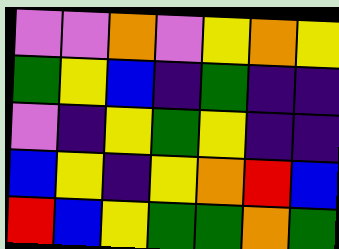[["violet", "violet", "orange", "violet", "yellow", "orange", "yellow"], ["green", "yellow", "blue", "indigo", "green", "indigo", "indigo"], ["violet", "indigo", "yellow", "green", "yellow", "indigo", "indigo"], ["blue", "yellow", "indigo", "yellow", "orange", "red", "blue"], ["red", "blue", "yellow", "green", "green", "orange", "green"]]